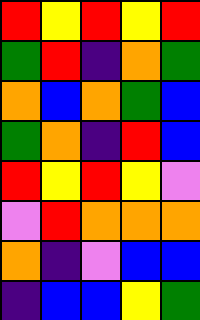[["red", "yellow", "red", "yellow", "red"], ["green", "red", "indigo", "orange", "green"], ["orange", "blue", "orange", "green", "blue"], ["green", "orange", "indigo", "red", "blue"], ["red", "yellow", "red", "yellow", "violet"], ["violet", "red", "orange", "orange", "orange"], ["orange", "indigo", "violet", "blue", "blue"], ["indigo", "blue", "blue", "yellow", "green"]]